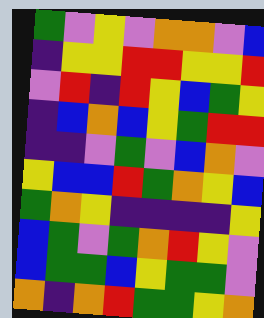[["green", "violet", "yellow", "violet", "orange", "orange", "violet", "blue"], ["indigo", "yellow", "yellow", "red", "red", "yellow", "yellow", "red"], ["violet", "red", "indigo", "red", "yellow", "blue", "green", "yellow"], ["indigo", "blue", "orange", "blue", "yellow", "green", "red", "red"], ["indigo", "indigo", "violet", "green", "violet", "blue", "orange", "violet"], ["yellow", "blue", "blue", "red", "green", "orange", "yellow", "blue"], ["green", "orange", "yellow", "indigo", "indigo", "indigo", "indigo", "yellow"], ["blue", "green", "violet", "green", "orange", "red", "yellow", "violet"], ["blue", "green", "green", "blue", "yellow", "green", "green", "violet"], ["orange", "indigo", "orange", "red", "green", "green", "yellow", "orange"]]